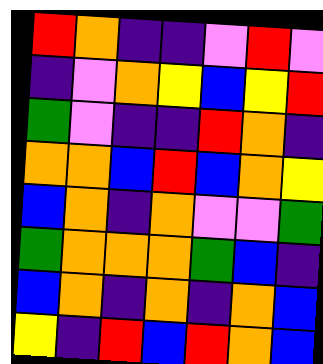[["red", "orange", "indigo", "indigo", "violet", "red", "violet"], ["indigo", "violet", "orange", "yellow", "blue", "yellow", "red"], ["green", "violet", "indigo", "indigo", "red", "orange", "indigo"], ["orange", "orange", "blue", "red", "blue", "orange", "yellow"], ["blue", "orange", "indigo", "orange", "violet", "violet", "green"], ["green", "orange", "orange", "orange", "green", "blue", "indigo"], ["blue", "orange", "indigo", "orange", "indigo", "orange", "blue"], ["yellow", "indigo", "red", "blue", "red", "orange", "blue"]]